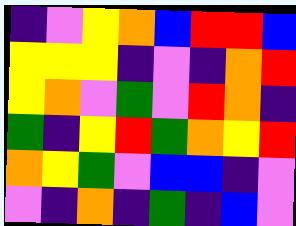[["indigo", "violet", "yellow", "orange", "blue", "red", "red", "blue"], ["yellow", "yellow", "yellow", "indigo", "violet", "indigo", "orange", "red"], ["yellow", "orange", "violet", "green", "violet", "red", "orange", "indigo"], ["green", "indigo", "yellow", "red", "green", "orange", "yellow", "red"], ["orange", "yellow", "green", "violet", "blue", "blue", "indigo", "violet"], ["violet", "indigo", "orange", "indigo", "green", "indigo", "blue", "violet"]]